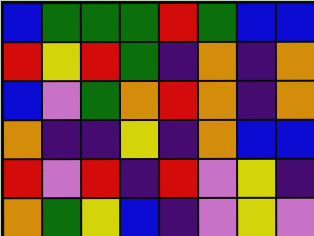[["blue", "green", "green", "green", "red", "green", "blue", "blue"], ["red", "yellow", "red", "green", "indigo", "orange", "indigo", "orange"], ["blue", "violet", "green", "orange", "red", "orange", "indigo", "orange"], ["orange", "indigo", "indigo", "yellow", "indigo", "orange", "blue", "blue"], ["red", "violet", "red", "indigo", "red", "violet", "yellow", "indigo"], ["orange", "green", "yellow", "blue", "indigo", "violet", "yellow", "violet"]]